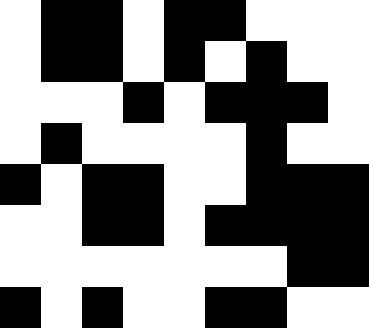[["white", "black", "black", "white", "black", "black", "white", "white", "white"], ["white", "black", "black", "white", "black", "white", "black", "white", "white"], ["white", "white", "white", "black", "white", "black", "black", "black", "white"], ["white", "black", "white", "white", "white", "white", "black", "white", "white"], ["black", "white", "black", "black", "white", "white", "black", "black", "black"], ["white", "white", "black", "black", "white", "black", "black", "black", "black"], ["white", "white", "white", "white", "white", "white", "white", "black", "black"], ["black", "white", "black", "white", "white", "black", "black", "white", "white"]]